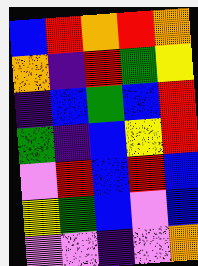[["blue", "red", "orange", "red", "orange"], ["orange", "indigo", "red", "green", "yellow"], ["indigo", "blue", "green", "blue", "red"], ["green", "indigo", "blue", "yellow", "red"], ["violet", "red", "blue", "red", "blue"], ["yellow", "green", "blue", "violet", "blue"], ["violet", "violet", "indigo", "violet", "orange"]]